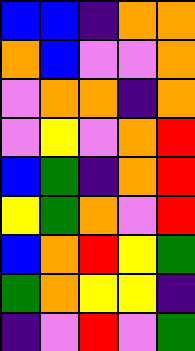[["blue", "blue", "indigo", "orange", "orange"], ["orange", "blue", "violet", "violet", "orange"], ["violet", "orange", "orange", "indigo", "orange"], ["violet", "yellow", "violet", "orange", "red"], ["blue", "green", "indigo", "orange", "red"], ["yellow", "green", "orange", "violet", "red"], ["blue", "orange", "red", "yellow", "green"], ["green", "orange", "yellow", "yellow", "indigo"], ["indigo", "violet", "red", "violet", "green"]]